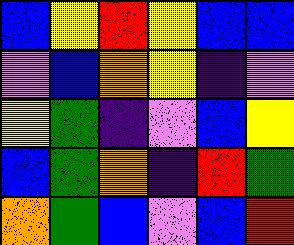[["blue", "yellow", "red", "yellow", "blue", "blue"], ["violet", "blue", "orange", "yellow", "indigo", "violet"], ["yellow", "green", "indigo", "violet", "blue", "yellow"], ["blue", "green", "orange", "indigo", "red", "green"], ["orange", "green", "blue", "violet", "blue", "red"]]